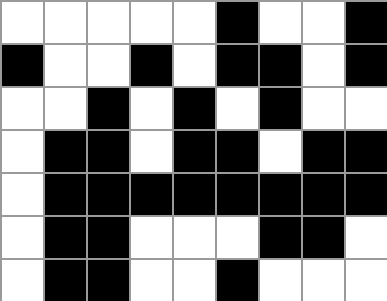[["white", "white", "white", "white", "white", "black", "white", "white", "black"], ["black", "white", "white", "black", "white", "black", "black", "white", "black"], ["white", "white", "black", "white", "black", "white", "black", "white", "white"], ["white", "black", "black", "white", "black", "black", "white", "black", "black"], ["white", "black", "black", "black", "black", "black", "black", "black", "black"], ["white", "black", "black", "white", "white", "white", "black", "black", "white"], ["white", "black", "black", "white", "white", "black", "white", "white", "white"]]